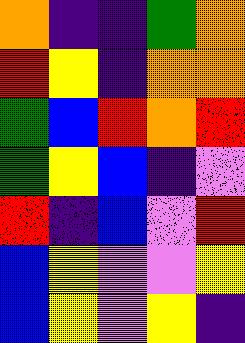[["orange", "indigo", "indigo", "green", "orange"], ["red", "yellow", "indigo", "orange", "orange"], ["green", "blue", "red", "orange", "red"], ["green", "yellow", "blue", "indigo", "violet"], ["red", "indigo", "blue", "violet", "red"], ["blue", "yellow", "violet", "violet", "yellow"], ["blue", "yellow", "violet", "yellow", "indigo"]]